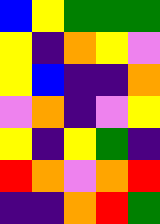[["blue", "yellow", "green", "green", "green"], ["yellow", "indigo", "orange", "yellow", "violet"], ["yellow", "blue", "indigo", "indigo", "orange"], ["violet", "orange", "indigo", "violet", "yellow"], ["yellow", "indigo", "yellow", "green", "indigo"], ["red", "orange", "violet", "orange", "red"], ["indigo", "indigo", "orange", "red", "green"]]